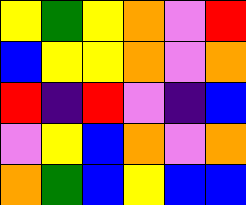[["yellow", "green", "yellow", "orange", "violet", "red"], ["blue", "yellow", "yellow", "orange", "violet", "orange"], ["red", "indigo", "red", "violet", "indigo", "blue"], ["violet", "yellow", "blue", "orange", "violet", "orange"], ["orange", "green", "blue", "yellow", "blue", "blue"]]